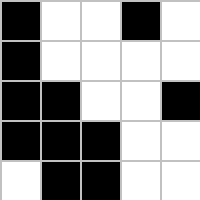[["black", "white", "white", "black", "white"], ["black", "white", "white", "white", "white"], ["black", "black", "white", "white", "black"], ["black", "black", "black", "white", "white"], ["white", "black", "black", "white", "white"]]